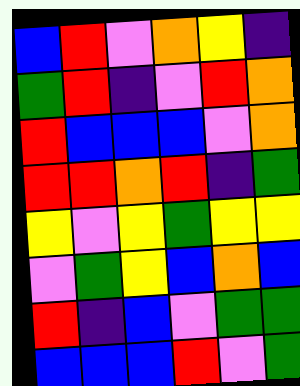[["blue", "red", "violet", "orange", "yellow", "indigo"], ["green", "red", "indigo", "violet", "red", "orange"], ["red", "blue", "blue", "blue", "violet", "orange"], ["red", "red", "orange", "red", "indigo", "green"], ["yellow", "violet", "yellow", "green", "yellow", "yellow"], ["violet", "green", "yellow", "blue", "orange", "blue"], ["red", "indigo", "blue", "violet", "green", "green"], ["blue", "blue", "blue", "red", "violet", "green"]]